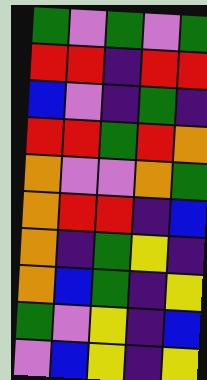[["green", "violet", "green", "violet", "green"], ["red", "red", "indigo", "red", "red"], ["blue", "violet", "indigo", "green", "indigo"], ["red", "red", "green", "red", "orange"], ["orange", "violet", "violet", "orange", "green"], ["orange", "red", "red", "indigo", "blue"], ["orange", "indigo", "green", "yellow", "indigo"], ["orange", "blue", "green", "indigo", "yellow"], ["green", "violet", "yellow", "indigo", "blue"], ["violet", "blue", "yellow", "indigo", "yellow"]]